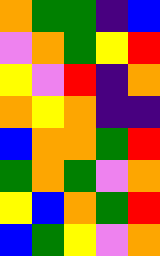[["orange", "green", "green", "indigo", "blue"], ["violet", "orange", "green", "yellow", "red"], ["yellow", "violet", "red", "indigo", "orange"], ["orange", "yellow", "orange", "indigo", "indigo"], ["blue", "orange", "orange", "green", "red"], ["green", "orange", "green", "violet", "orange"], ["yellow", "blue", "orange", "green", "red"], ["blue", "green", "yellow", "violet", "orange"]]